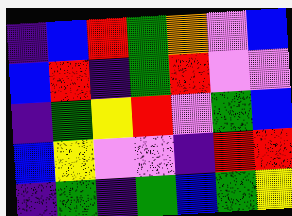[["indigo", "blue", "red", "green", "orange", "violet", "blue"], ["blue", "red", "indigo", "green", "red", "violet", "violet"], ["indigo", "green", "yellow", "red", "violet", "green", "blue"], ["blue", "yellow", "violet", "violet", "indigo", "red", "red"], ["indigo", "green", "indigo", "green", "blue", "green", "yellow"]]